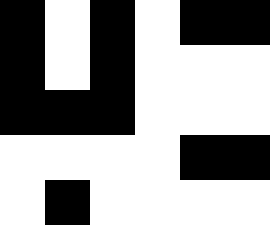[["black", "white", "black", "white", "black", "black"], ["black", "white", "black", "white", "white", "white"], ["black", "black", "black", "white", "white", "white"], ["white", "white", "white", "white", "black", "black"], ["white", "black", "white", "white", "white", "white"]]